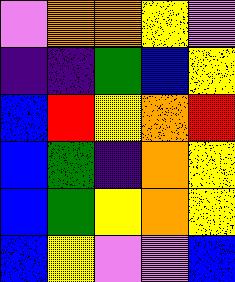[["violet", "orange", "orange", "yellow", "violet"], ["indigo", "indigo", "green", "blue", "yellow"], ["blue", "red", "yellow", "orange", "red"], ["blue", "green", "indigo", "orange", "yellow"], ["blue", "green", "yellow", "orange", "yellow"], ["blue", "yellow", "violet", "violet", "blue"]]